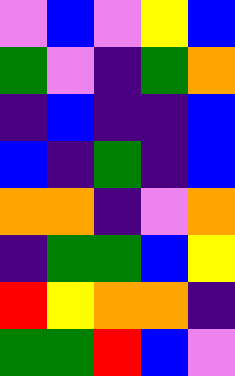[["violet", "blue", "violet", "yellow", "blue"], ["green", "violet", "indigo", "green", "orange"], ["indigo", "blue", "indigo", "indigo", "blue"], ["blue", "indigo", "green", "indigo", "blue"], ["orange", "orange", "indigo", "violet", "orange"], ["indigo", "green", "green", "blue", "yellow"], ["red", "yellow", "orange", "orange", "indigo"], ["green", "green", "red", "blue", "violet"]]